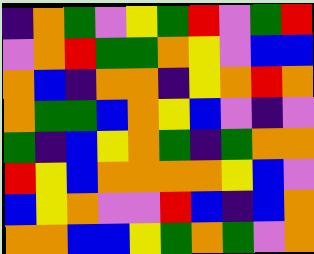[["indigo", "orange", "green", "violet", "yellow", "green", "red", "violet", "green", "red"], ["violet", "orange", "red", "green", "green", "orange", "yellow", "violet", "blue", "blue"], ["orange", "blue", "indigo", "orange", "orange", "indigo", "yellow", "orange", "red", "orange"], ["orange", "green", "green", "blue", "orange", "yellow", "blue", "violet", "indigo", "violet"], ["green", "indigo", "blue", "yellow", "orange", "green", "indigo", "green", "orange", "orange"], ["red", "yellow", "blue", "orange", "orange", "orange", "orange", "yellow", "blue", "violet"], ["blue", "yellow", "orange", "violet", "violet", "red", "blue", "indigo", "blue", "orange"], ["orange", "orange", "blue", "blue", "yellow", "green", "orange", "green", "violet", "orange"]]